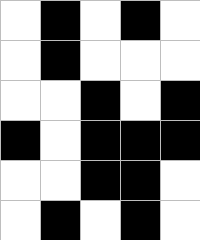[["white", "black", "white", "black", "white"], ["white", "black", "white", "white", "white"], ["white", "white", "black", "white", "black"], ["black", "white", "black", "black", "black"], ["white", "white", "black", "black", "white"], ["white", "black", "white", "black", "white"]]